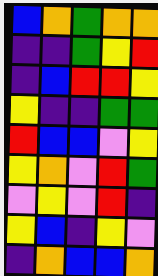[["blue", "orange", "green", "orange", "orange"], ["indigo", "indigo", "green", "yellow", "red"], ["indigo", "blue", "red", "red", "yellow"], ["yellow", "indigo", "indigo", "green", "green"], ["red", "blue", "blue", "violet", "yellow"], ["yellow", "orange", "violet", "red", "green"], ["violet", "yellow", "violet", "red", "indigo"], ["yellow", "blue", "indigo", "yellow", "violet"], ["indigo", "orange", "blue", "blue", "orange"]]